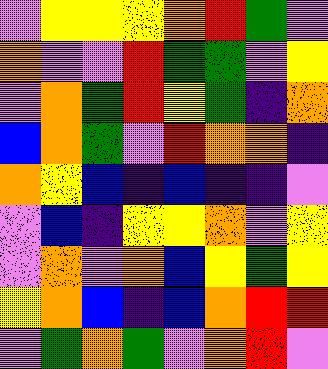[["violet", "yellow", "yellow", "yellow", "orange", "red", "green", "violet"], ["orange", "violet", "violet", "red", "green", "green", "violet", "yellow"], ["violet", "orange", "green", "red", "yellow", "green", "indigo", "orange"], ["blue", "orange", "green", "violet", "red", "orange", "orange", "indigo"], ["orange", "yellow", "blue", "indigo", "blue", "indigo", "indigo", "violet"], ["violet", "blue", "indigo", "yellow", "yellow", "orange", "violet", "yellow"], ["violet", "orange", "violet", "orange", "blue", "yellow", "green", "yellow"], ["yellow", "orange", "blue", "indigo", "blue", "orange", "red", "red"], ["violet", "green", "orange", "green", "violet", "orange", "red", "violet"]]